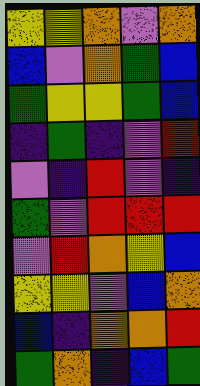[["yellow", "yellow", "orange", "violet", "orange"], ["blue", "violet", "orange", "green", "blue"], ["green", "yellow", "yellow", "green", "blue"], ["indigo", "green", "indigo", "violet", "red"], ["violet", "indigo", "red", "violet", "indigo"], ["green", "violet", "red", "red", "red"], ["violet", "red", "orange", "yellow", "blue"], ["yellow", "yellow", "violet", "blue", "orange"], ["blue", "indigo", "orange", "orange", "red"], ["green", "orange", "indigo", "blue", "green"]]